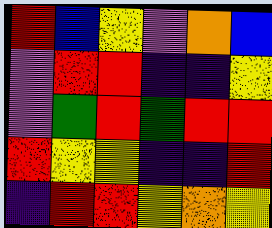[["red", "blue", "yellow", "violet", "orange", "blue"], ["violet", "red", "red", "indigo", "indigo", "yellow"], ["violet", "green", "red", "green", "red", "red"], ["red", "yellow", "yellow", "indigo", "indigo", "red"], ["indigo", "red", "red", "yellow", "orange", "yellow"]]